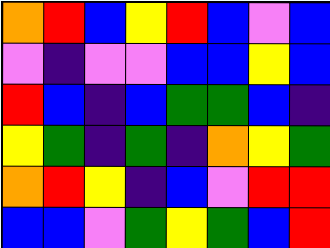[["orange", "red", "blue", "yellow", "red", "blue", "violet", "blue"], ["violet", "indigo", "violet", "violet", "blue", "blue", "yellow", "blue"], ["red", "blue", "indigo", "blue", "green", "green", "blue", "indigo"], ["yellow", "green", "indigo", "green", "indigo", "orange", "yellow", "green"], ["orange", "red", "yellow", "indigo", "blue", "violet", "red", "red"], ["blue", "blue", "violet", "green", "yellow", "green", "blue", "red"]]